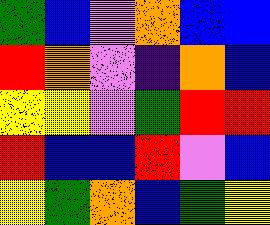[["green", "blue", "violet", "orange", "blue", "blue"], ["red", "orange", "violet", "indigo", "orange", "blue"], ["yellow", "yellow", "violet", "green", "red", "red"], ["red", "blue", "blue", "red", "violet", "blue"], ["yellow", "green", "orange", "blue", "green", "yellow"]]